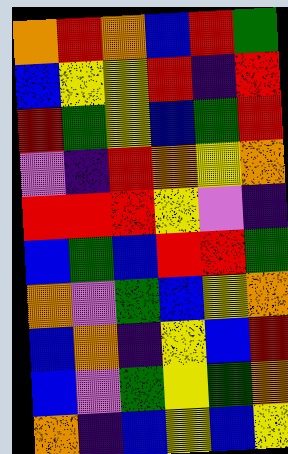[["orange", "red", "orange", "blue", "red", "green"], ["blue", "yellow", "yellow", "red", "indigo", "red"], ["red", "green", "yellow", "blue", "green", "red"], ["violet", "indigo", "red", "orange", "yellow", "orange"], ["red", "red", "red", "yellow", "violet", "indigo"], ["blue", "green", "blue", "red", "red", "green"], ["orange", "violet", "green", "blue", "yellow", "orange"], ["blue", "orange", "indigo", "yellow", "blue", "red"], ["blue", "violet", "green", "yellow", "green", "orange"], ["orange", "indigo", "blue", "yellow", "blue", "yellow"]]